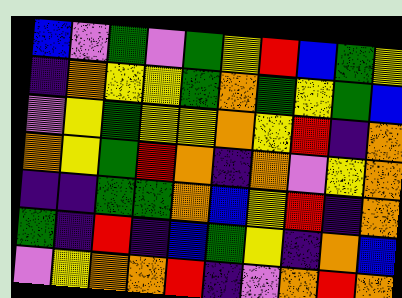[["blue", "violet", "green", "violet", "green", "yellow", "red", "blue", "green", "yellow"], ["indigo", "orange", "yellow", "yellow", "green", "orange", "green", "yellow", "green", "blue"], ["violet", "yellow", "green", "yellow", "yellow", "orange", "yellow", "red", "indigo", "orange"], ["orange", "yellow", "green", "red", "orange", "indigo", "orange", "violet", "yellow", "orange"], ["indigo", "indigo", "green", "green", "orange", "blue", "yellow", "red", "indigo", "orange"], ["green", "indigo", "red", "indigo", "blue", "green", "yellow", "indigo", "orange", "blue"], ["violet", "yellow", "orange", "orange", "red", "indigo", "violet", "orange", "red", "orange"]]